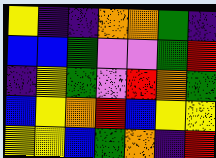[["yellow", "indigo", "indigo", "orange", "orange", "green", "indigo"], ["blue", "blue", "green", "violet", "violet", "green", "red"], ["indigo", "yellow", "green", "violet", "red", "orange", "green"], ["blue", "yellow", "orange", "red", "blue", "yellow", "yellow"], ["yellow", "yellow", "blue", "green", "orange", "indigo", "red"]]